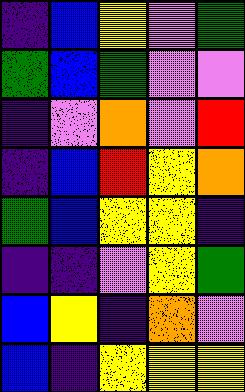[["indigo", "blue", "yellow", "violet", "green"], ["green", "blue", "green", "violet", "violet"], ["indigo", "violet", "orange", "violet", "red"], ["indigo", "blue", "red", "yellow", "orange"], ["green", "blue", "yellow", "yellow", "indigo"], ["indigo", "indigo", "violet", "yellow", "green"], ["blue", "yellow", "indigo", "orange", "violet"], ["blue", "indigo", "yellow", "yellow", "yellow"]]